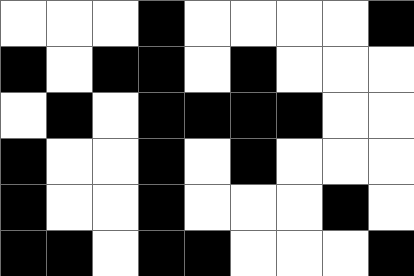[["white", "white", "white", "black", "white", "white", "white", "white", "black"], ["black", "white", "black", "black", "white", "black", "white", "white", "white"], ["white", "black", "white", "black", "black", "black", "black", "white", "white"], ["black", "white", "white", "black", "white", "black", "white", "white", "white"], ["black", "white", "white", "black", "white", "white", "white", "black", "white"], ["black", "black", "white", "black", "black", "white", "white", "white", "black"]]